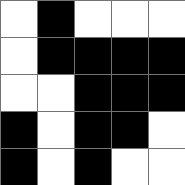[["white", "black", "white", "white", "white"], ["white", "black", "black", "black", "black"], ["white", "white", "black", "black", "black"], ["black", "white", "black", "black", "white"], ["black", "white", "black", "white", "white"]]